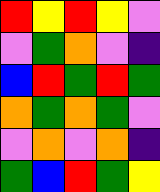[["red", "yellow", "red", "yellow", "violet"], ["violet", "green", "orange", "violet", "indigo"], ["blue", "red", "green", "red", "green"], ["orange", "green", "orange", "green", "violet"], ["violet", "orange", "violet", "orange", "indigo"], ["green", "blue", "red", "green", "yellow"]]